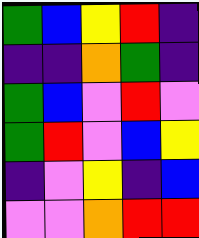[["green", "blue", "yellow", "red", "indigo"], ["indigo", "indigo", "orange", "green", "indigo"], ["green", "blue", "violet", "red", "violet"], ["green", "red", "violet", "blue", "yellow"], ["indigo", "violet", "yellow", "indigo", "blue"], ["violet", "violet", "orange", "red", "red"]]